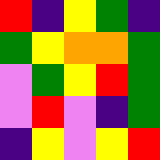[["red", "indigo", "yellow", "green", "indigo"], ["green", "yellow", "orange", "orange", "green"], ["violet", "green", "yellow", "red", "green"], ["violet", "red", "violet", "indigo", "green"], ["indigo", "yellow", "violet", "yellow", "red"]]